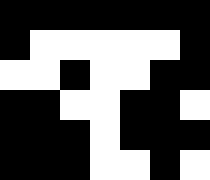[["black", "black", "black", "black", "black", "black", "black"], ["black", "white", "white", "white", "white", "white", "black"], ["white", "white", "black", "white", "white", "black", "black"], ["black", "black", "white", "white", "black", "black", "white"], ["black", "black", "black", "white", "black", "black", "black"], ["black", "black", "black", "white", "white", "black", "white"]]